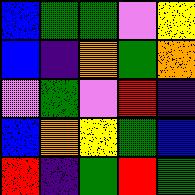[["blue", "green", "green", "violet", "yellow"], ["blue", "indigo", "orange", "green", "orange"], ["violet", "green", "violet", "red", "indigo"], ["blue", "orange", "yellow", "green", "blue"], ["red", "indigo", "green", "red", "green"]]